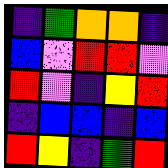[["indigo", "green", "orange", "orange", "indigo"], ["blue", "violet", "red", "red", "violet"], ["red", "violet", "indigo", "yellow", "red"], ["indigo", "blue", "blue", "indigo", "blue"], ["red", "yellow", "indigo", "green", "red"]]